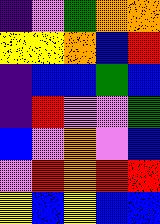[["indigo", "violet", "green", "orange", "orange"], ["yellow", "yellow", "orange", "blue", "red"], ["indigo", "blue", "blue", "green", "blue"], ["indigo", "red", "violet", "violet", "green"], ["blue", "violet", "orange", "violet", "blue"], ["violet", "red", "orange", "red", "red"], ["yellow", "blue", "yellow", "blue", "blue"]]